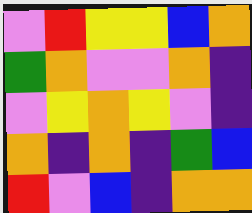[["violet", "red", "yellow", "yellow", "blue", "orange"], ["green", "orange", "violet", "violet", "orange", "indigo"], ["violet", "yellow", "orange", "yellow", "violet", "indigo"], ["orange", "indigo", "orange", "indigo", "green", "blue"], ["red", "violet", "blue", "indigo", "orange", "orange"]]